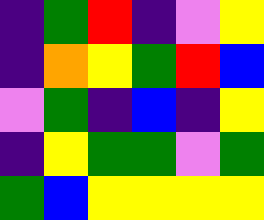[["indigo", "green", "red", "indigo", "violet", "yellow"], ["indigo", "orange", "yellow", "green", "red", "blue"], ["violet", "green", "indigo", "blue", "indigo", "yellow"], ["indigo", "yellow", "green", "green", "violet", "green"], ["green", "blue", "yellow", "yellow", "yellow", "yellow"]]